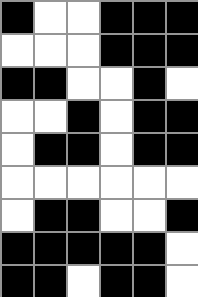[["black", "white", "white", "black", "black", "black"], ["white", "white", "white", "black", "black", "black"], ["black", "black", "white", "white", "black", "white"], ["white", "white", "black", "white", "black", "black"], ["white", "black", "black", "white", "black", "black"], ["white", "white", "white", "white", "white", "white"], ["white", "black", "black", "white", "white", "black"], ["black", "black", "black", "black", "black", "white"], ["black", "black", "white", "black", "black", "white"]]